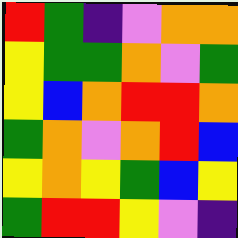[["red", "green", "indigo", "violet", "orange", "orange"], ["yellow", "green", "green", "orange", "violet", "green"], ["yellow", "blue", "orange", "red", "red", "orange"], ["green", "orange", "violet", "orange", "red", "blue"], ["yellow", "orange", "yellow", "green", "blue", "yellow"], ["green", "red", "red", "yellow", "violet", "indigo"]]